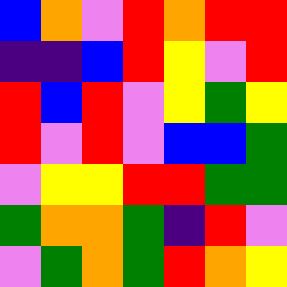[["blue", "orange", "violet", "red", "orange", "red", "red"], ["indigo", "indigo", "blue", "red", "yellow", "violet", "red"], ["red", "blue", "red", "violet", "yellow", "green", "yellow"], ["red", "violet", "red", "violet", "blue", "blue", "green"], ["violet", "yellow", "yellow", "red", "red", "green", "green"], ["green", "orange", "orange", "green", "indigo", "red", "violet"], ["violet", "green", "orange", "green", "red", "orange", "yellow"]]